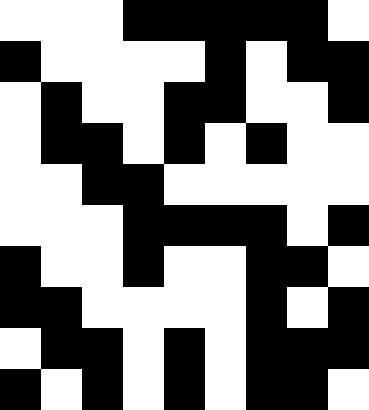[["white", "white", "white", "black", "black", "black", "black", "black", "white"], ["black", "white", "white", "white", "white", "black", "white", "black", "black"], ["white", "black", "white", "white", "black", "black", "white", "white", "black"], ["white", "black", "black", "white", "black", "white", "black", "white", "white"], ["white", "white", "black", "black", "white", "white", "white", "white", "white"], ["white", "white", "white", "black", "black", "black", "black", "white", "black"], ["black", "white", "white", "black", "white", "white", "black", "black", "white"], ["black", "black", "white", "white", "white", "white", "black", "white", "black"], ["white", "black", "black", "white", "black", "white", "black", "black", "black"], ["black", "white", "black", "white", "black", "white", "black", "black", "white"]]